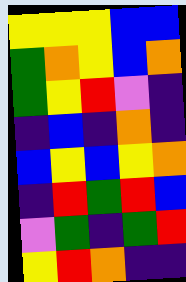[["yellow", "yellow", "yellow", "blue", "blue"], ["green", "orange", "yellow", "blue", "orange"], ["green", "yellow", "red", "violet", "indigo"], ["indigo", "blue", "indigo", "orange", "indigo"], ["blue", "yellow", "blue", "yellow", "orange"], ["indigo", "red", "green", "red", "blue"], ["violet", "green", "indigo", "green", "red"], ["yellow", "red", "orange", "indigo", "indigo"]]